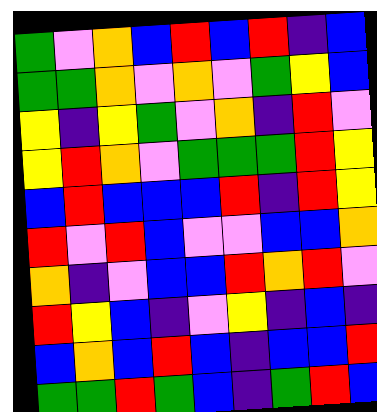[["green", "violet", "orange", "blue", "red", "blue", "red", "indigo", "blue"], ["green", "green", "orange", "violet", "orange", "violet", "green", "yellow", "blue"], ["yellow", "indigo", "yellow", "green", "violet", "orange", "indigo", "red", "violet"], ["yellow", "red", "orange", "violet", "green", "green", "green", "red", "yellow"], ["blue", "red", "blue", "blue", "blue", "red", "indigo", "red", "yellow"], ["red", "violet", "red", "blue", "violet", "violet", "blue", "blue", "orange"], ["orange", "indigo", "violet", "blue", "blue", "red", "orange", "red", "violet"], ["red", "yellow", "blue", "indigo", "violet", "yellow", "indigo", "blue", "indigo"], ["blue", "orange", "blue", "red", "blue", "indigo", "blue", "blue", "red"], ["green", "green", "red", "green", "blue", "indigo", "green", "red", "blue"]]